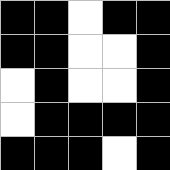[["black", "black", "white", "black", "black"], ["black", "black", "white", "white", "black"], ["white", "black", "white", "white", "black"], ["white", "black", "black", "black", "black"], ["black", "black", "black", "white", "black"]]